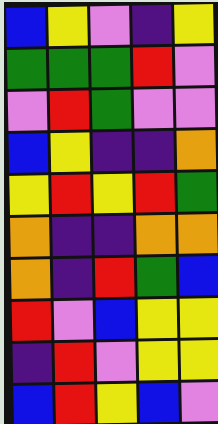[["blue", "yellow", "violet", "indigo", "yellow"], ["green", "green", "green", "red", "violet"], ["violet", "red", "green", "violet", "violet"], ["blue", "yellow", "indigo", "indigo", "orange"], ["yellow", "red", "yellow", "red", "green"], ["orange", "indigo", "indigo", "orange", "orange"], ["orange", "indigo", "red", "green", "blue"], ["red", "violet", "blue", "yellow", "yellow"], ["indigo", "red", "violet", "yellow", "yellow"], ["blue", "red", "yellow", "blue", "violet"]]